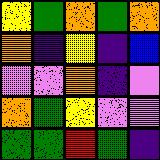[["yellow", "green", "orange", "green", "orange"], ["orange", "indigo", "yellow", "indigo", "blue"], ["violet", "violet", "orange", "indigo", "violet"], ["orange", "green", "yellow", "violet", "violet"], ["green", "green", "red", "green", "indigo"]]